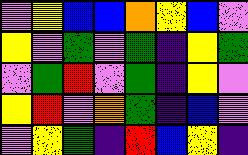[["violet", "yellow", "blue", "blue", "orange", "yellow", "blue", "violet"], ["yellow", "violet", "green", "violet", "green", "indigo", "yellow", "green"], ["violet", "green", "red", "violet", "green", "indigo", "yellow", "violet"], ["yellow", "red", "violet", "orange", "green", "indigo", "blue", "violet"], ["violet", "yellow", "green", "indigo", "red", "blue", "yellow", "indigo"]]